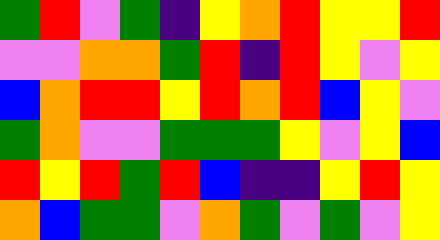[["green", "red", "violet", "green", "indigo", "yellow", "orange", "red", "yellow", "yellow", "red"], ["violet", "violet", "orange", "orange", "green", "red", "indigo", "red", "yellow", "violet", "yellow"], ["blue", "orange", "red", "red", "yellow", "red", "orange", "red", "blue", "yellow", "violet"], ["green", "orange", "violet", "violet", "green", "green", "green", "yellow", "violet", "yellow", "blue"], ["red", "yellow", "red", "green", "red", "blue", "indigo", "indigo", "yellow", "red", "yellow"], ["orange", "blue", "green", "green", "violet", "orange", "green", "violet", "green", "violet", "yellow"]]